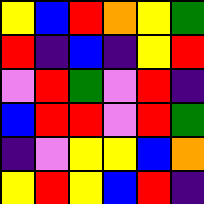[["yellow", "blue", "red", "orange", "yellow", "green"], ["red", "indigo", "blue", "indigo", "yellow", "red"], ["violet", "red", "green", "violet", "red", "indigo"], ["blue", "red", "red", "violet", "red", "green"], ["indigo", "violet", "yellow", "yellow", "blue", "orange"], ["yellow", "red", "yellow", "blue", "red", "indigo"]]